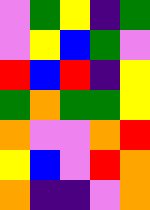[["violet", "green", "yellow", "indigo", "green"], ["violet", "yellow", "blue", "green", "violet"], ["red", "blue", "red", "indigo", "yellow"], ["green", "orange", "green", "green", "yellow"], ["orange", "violet", "violet", "orange", "red"], ["yellow", "blue", "violet", "red", "orange"], ["orange", "indigo", "indigo", "violet", "orange"]]